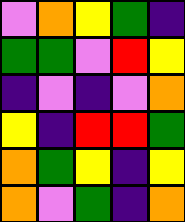[["violet", "orange", "yellow", "green", "indigo"], ["green", "green", "violet", "red", "yellow"], ["indigo", "violet", "indigo", "violet", "orange"], ["yellow", "indigo", "red", "red", "green"], ["orange", "green", "yellow", "indigo", "yellow"], ["orange", "violet", "green", "indigo", "orange"]]